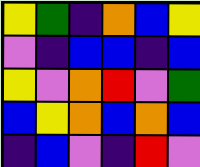[["yellow", "green", "indigo", "orange", "blue", "yellow"], ["violet", "indigo", "blue", "blue", "indigo", "blue"], ["yellow", "violet", "orange", "red", "violet", "green"], ["blue", "yellow", "orange", "blue", "orange", "blue"], ["indigo", "blue", "violet", "indigo", "red", "violet"]]